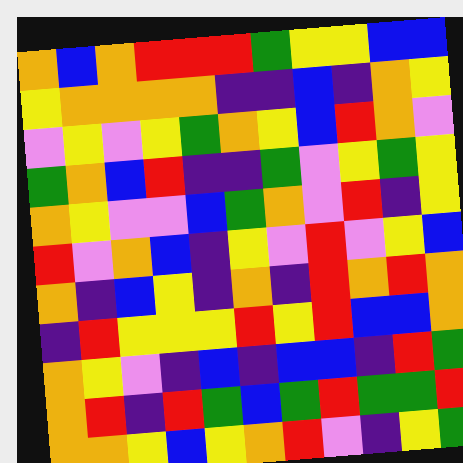[["orange", "blue", "orange", "red", "red", "red", "green", "yellow", "yellow", "blue", "blue"], ["yellow", "orange", "orange", "orange", "orange", "indigo", "indigo", "blue", "indigo", "orange", "yellow"], ["violet", "yellow", "violet", "yellow", "green", "orange", "yellow", "blue", "red", "orange", "violet"], ["green", "orange", "blue", "red", "indigo", "indigo", "green", "violet", "yellow", "green", "yellow"], ["orange", "yellow", "violet", "violet", "blue", "green", "orange", "violet", "red", "indigo", "yellow"], ["red", "violet", "orange", "blue", "indigo", "yellow", "violet", "red", "violet", "yellow", "blue"], ["orange", "indigo", "blue", "yellow", "indigo", "orange", "indigo", "red", "orange", "red", "orange"], ["indigo", "red", "yellow", "yellow", "yellow", "red", "yellow", "red", "blue", "blue", "orange"], ["orange", "yellow", "violet", "indigo", "blue", "indigo", "blue", "blue", "indigo", "red", "green"], ["orange", "red", "indigo", "red", "green", "blue", "green", "red", "green", "green", "red"], ["orange", "orange", "yellow", "blue", "yellow", "orange", "red", "violet", "indigo", "yellow", "green"]]